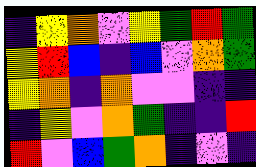[["indigo", "yellow", "orange", "violet", "yellow", "green", "red", "green"], ["yellow", "red", "blue", "indigo", "blue", "violet", "orange", "green"], ["yellow", "orange", "indigo", "orange", "violet", "violet", "indigo", "indigo"], ["indigo", "yellow", "violet", "orange", "green", "indigo", "indigo", "red"], ["red", "violet", "blue", "green", "orange", "indigo", "violet", "indigo"]]